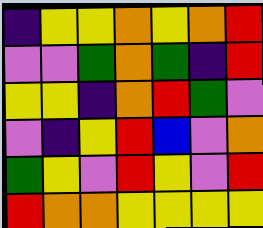[["indigo", "yellow", "yellow", "orange", "yellow", "orange", "red"], ["violet", "violet", "green", "orange", "green", "indigo", "red"], ["yellow", "yellow", "indigo", "orange", "red", "green", "violet"], ["violet", "indigo", "yellow", "red", "blue", "violet", "orange"], ["green", "yellow", "violet", "red", "yellow", "violet", "red"], ["red", "orange", "orange", "yellow", "yellow", "yellow", "yellow"]]